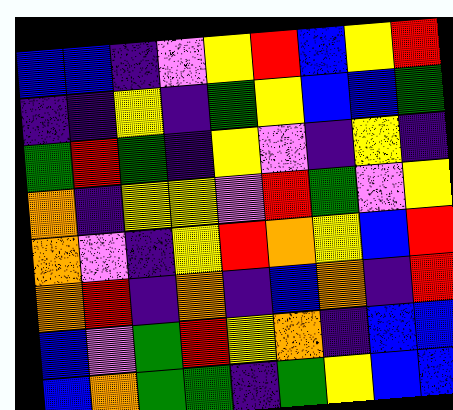[["blue", "blue", "indigo", "violet", "yellow", "red", "blue", "yellow", "red"], ["indigo", "indigo", "yellow", "indigo", "green", "yellow", "blue", "blue", "green"], ["green", "red", "green", "indigo", "yellow", "violet", "indigo", "yellow", "indigo"], ["orange", "indigo", "yellow", "yellow", "violet", "red", "green", "violet", "yellow"], ["orange", "violet", "indigo", "yellow", "red", "orange", "yellow", "blue", "red"], ["orange", "red", "indigo", "orange", "indigo", "blue", "orange", "indigo", "red"], ["blue", "violet", "green", "red", "yellow", "orange", "indigo", "blue", "blue"], ["blue", "orange", "green", "green", "indigo", "green", "yellow", "blue", "blue"]]